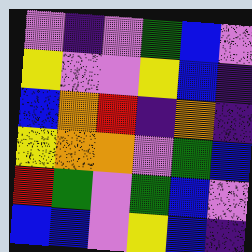[["violet", "indigo", "violet", "green", "blue", "violet"], ["yellow", "violet", "violet", "yellow", "blue", "indigo"], ["blue", "orange", "red", "indigo", "orange", "indigo"], ["yellow", "orange", "orange", "violet", "green", "blue"], ["red", "green", "violet", "green", "blue", "violet"], ["blue", "blue", "violet", "yellow", "blue", "indigo"]]